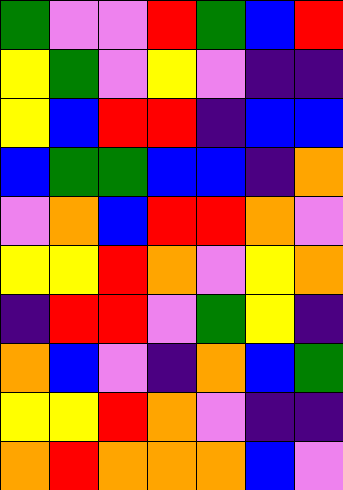[["green", "violet", "violet", "red", "green", "blue", "red"], ["yellow", "green", "violet", "yellow", "violet", "indigo", "indigo"], ["yellow", "blue", "red", "red", "indigo", "blue", "blue"], ["blue", "green", "green", "blue", "blue", "indigo", "orange"], ["violet", "orange", "blue", "red", "red", "orange", "violet"], ["yellow", "yellow", "red", "orange", "violet", "yellow", "orange"], ["indigo", "red", "red", "violet", "green", "yellow", "indigo"], ["orange", "blue", "violet", "indigo", "orange", "blue", "green"], ["yellow", "yellow", "red", "orange", "violet", "indigo", "indigo"], ["orange", "red", "orange", "orange", "orange", "blue", "violet"]]